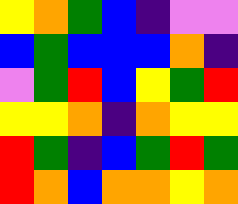[["yellow", "orange", "green", "blue", "indigo", "violet", "violet"], ["blue", "green", "blue", "blue", "blue", "orange", "indigo"], ["violet", "green", "red", "blue", "yellow", "green", "red"], ["yellow", "yellow", "orange", "indigo", "orange", "yellow", "yellow"], ["red", "green", "indigo", "blue", "green", "red", "green"], ["red", "orange", "blue", "orange", "orange", "yellow", "orange"]]